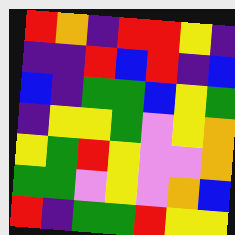[["red", "orange", "indigo", "red", "red", "yellow", "indigo"], ["indigo", "indigo", "red", "blue", "red", "indigo", "blue"], ["blue", "indigo", "green", "green", "blue", "yellow", "green"], ["indigo", "yellow", "yellow", "green", "violet", "yellow", "orange"], ["yellow", "green", "red", "yellow", "violet", "violet", "orange"], ["green", "green", "violet", "yellow", "violet", "orange", "blue"], ["red", "indigo", "green", "green", "red", "yellow", "yellow"]]